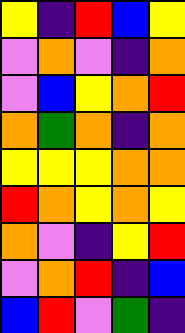[["yellow", "indigo", "red", "blue", "yellow"], ["violet", "orange", "violet", "indigo", "orange"], ["violet", "blue", "yellow", "orange", "red"], ["orange", "green", "orange", "indigo", "orange"], ["yellow", "yellow", "yellow", "orange", "orange"], ["red", "orange", "yellow", "orange", "yellow"], ["orange", "violet", "indigo", "yellow", "red"], ["violet", "orange", "red", "indigo", "blue"], ["blue", "red", "violet", "green", "indigo"]]